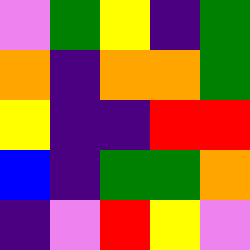[["violet", "green", "yellow", "indigo", "green"], ["orange", "indigo", "orange", "orange", "green"], ["yellow", "indigo", "indigo", "red", "red"], ["blue", "indigo", "green", "green", "orange"], ["indigo", "violet", "red", "yellow", "violet"]]